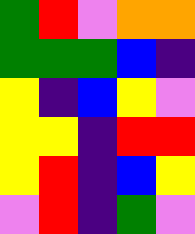[["green", "red", "violet", "orange", "orange"], ["green", "green", "green", "blue", "indigo"], ["yellow", "indigo", "blue", "yellow", "violet"], ["yellow", "yellow", "indigo", "red", "red"], ["yellow", "red", "indigo", "blue", "yellow"], ["violet", "red", "indigo", "green", "violet"]]